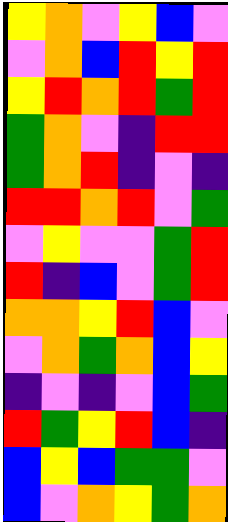[["yellow", "orange", "violet", "yellow", "blue", "violet"], ["violet", "orange", "blue", "red", "yellow", "red"], ["yellow", "red", "orange", "red", "green", "red"], ["green", "orange", "violet", "indigo", "red", "red"], ["green", "orange", "red", "indigo", "violet", "indigo"], ["red", "red", "orange", "red", "violet", "green"], ["violet", "yellow", "violet", "violet", "green", "red"], ["red", "indigo", "blue", "violet", "green", "red"], ["orange", "orange", "yellow", "red", "blue", "violet"], ["violet", "orange", "green", "orange", "blue", "yellow"], ["indigo", "violet", "indigo", "violet", "blue", "green"], ["red", "green", "yellow", "red", "blue", "indigo"], ["blue", "yellow", "blue", "green", "green", "violet"], ["blue", "violet", "orange", "yellow", "green", "orange"]]